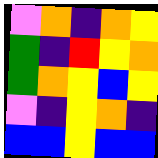[["violet", "orange", "indigo", "orange", "yellow"], ["green", "indigo", "red", "yellow", "orange"], ["green", "orange", "yellow", "blue", "yellow"], ["violet", "indigo", "yellow", "orange", "indigo"], ["blue", "blue", "yellow", "blue", "blue"]]